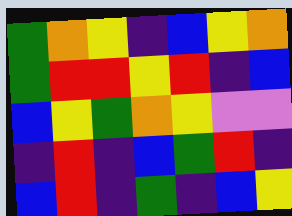[["green", "orange", "yellow", "indigo", "blue", "yellow", "orange"], ["green", "red", "red", "yellow", "red", "indigo", "blue"], ["blue", "yellow", "green", "orange", "yellow", "violet", "violet"], ["indigo", "red", "indigo", "blue", "green", "red", "indigo"], ["blue", "red", "indigo", "green", "indigo", "blue", "yellow"]]